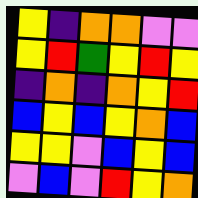[["yellow", "indigo", "orange", "orange", "violet", "violet"], ["yellow", "red", "green", "yellow", "red", "yellow"], ["indigo", "orange", "indigo", "orange", "yellow", "red"], ["blue", "yellow", "blue", "yellow", "orange", "blue"], ["yellow", "yellow", "violet", "blue", "yellow", "blue"], ["violet", "blue", "violet", "red", "yellow", "orange"]]